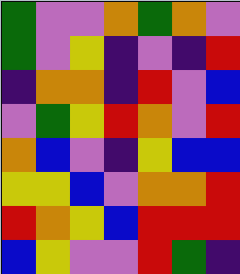[["green", "violet", "violet", "orange", "green", "orange", "violet"], ["green", "violet", "yellow", "indigo", "violet", "indigo", "red"], ["indigo", "orange", "orange", "indigo", "red", "violet", "blue"], ["violet", "green", "yellow", "red", "orange", "violet", "red"], ["orange", "blue", "violet", "indigo", "yellow", "blue", "blue"], ["yellow", "yellow", "blue", "violet", "orange", "orange", "red"], ["red", "orange", "yellow", "blue", "red", "red", "red"], ["blue", "yellow", "violet", "violet", "red", "green", "indigo"]]